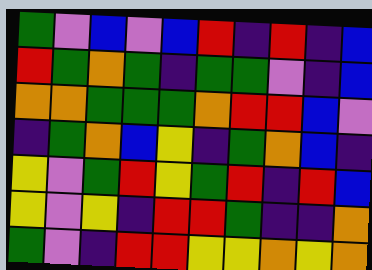[["green", "violet", "blue", "violet", "blue", "red", "indigo", "red", "indigo", "blue"], ["red", "green", "orange", "green", "indigo", "green", "green", "violet", "indigo", "blue"], ["orange", "orange", "green", "green", "green", "orange", "red", "red", "blue", "violet"], ["indigo", "green", "orange", "blue", "yellow", "indigo", "green", "orange", "blue", "indigo"], ["yellow", "violet", "green", "red", "yellow", "green", "red", "indigo", "red", "blue"], ["yellow", "violet", "yellow", "indigo", "red", "red", "green", "indigo", "indigo", "orange"], ["green", "violet", "indigo", "red", "red", "yellow", "yellow", "orange", "yellow", "orange"]]